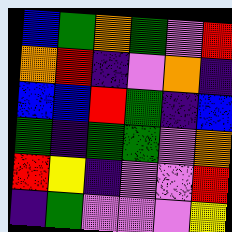[["blue", "green", "orange", "green", "violet", "red"], ["orange", "red", "indigo", "violet", "orange", "indigo"], ["blue", "blue", "red", "green", "indigo", "blue"], ["green", "indigo", "green", "green", "violet", "orange"], ["red", "yellow", "indigo", "violet", "violet", "red"], ["indigo", "green", "violet", "violet", "violet", "yellow"]]